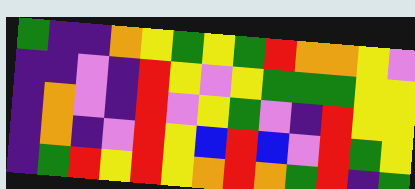[["green", "indigo", "indigo", "orange", "yellow", "green", "yellow", "green", "red", "orange", "orange", "yellow", "violet"], ["indigo", "indigo", "violet", "indigo", "red", "yellow", "violet", "yellow", "green", "green", "green", "yellow", "yellow"], ["indigo", "orange", "violet", "indigo", "red", "violet", "yellow", "green", "violet", "indigo", "red", "yellow", "yellow"], ["indigo", "orange", "indigo", "violet", "red", "yellow", "blue", "red", "blue", "violet", "red", "green", "yellow"], ["indigo", "green", "red", "yellow", "red", "yellow", "orange", "red", "orange", "green", "red", "indigo", "green"]]